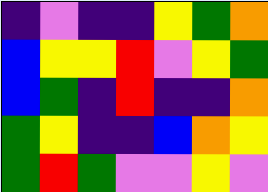[["indigo", "violet", "indigo", "indigo", "yellow", "green", "orange"], ["blue", "yellow", "yellow", "red", "violet", "yellow", "green"], ["blue", "green", "indigo", "red", "indigo", "indigo", "orange"], ["green", "yellow", "indigo", "indigo", "blue", "orange", "yellow"], ["green", "red", "green", "violet", "violet", "yellow", "violet"]]